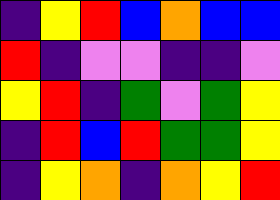[["indigo", "yellow", "red", "blue", "orange", "blue", "blue"], ["red", "indigo", "violet", "violet", "indigo", "indigo", "violet"], ["yellow", "red", "indigo", "green", "violet", "green", "yellow"], ["indigo", "red", "blue", "red", "green", "green", "yellow"], ["indigo", "yellow", "orange", "indigo", "orange", "yellow", "red"]]